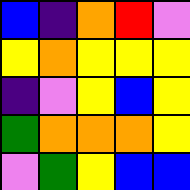[["blue", "indigo", "orange", "red", "violet"], ["yellow", "orange", "yellow", "yellow", "yellow"], ["indigo", "violet", "yellow", "blue", "yellow"], ["green", "orange", "orange", "orange", "yellow"], ["violet", "green", "yellow", "blue", "blue"]]